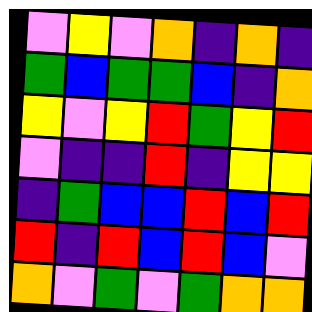[["violet", "yellow", "violet", "orange", "indigo", "orange", "indigo"], ["green", "blue", "green", "green", "blue", "indigo", "orange"], ["yellow", "violet", "yellow", "red", "green", "yellow", "red"], ["violet", "indigo", "indigo", "red", "indigo", "yellow", "yellow"], ["indigo", "green", "blue", "blue", "red", "blue", "red"], ["red", "indigo", "red", "blue", "red", "blue", "violet"], ["orange", "violet", "green", "violet", "green", "orange", "orange"]]